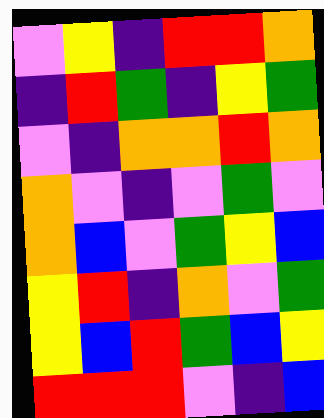[["violet", "yellow", "indigo", "red", "red", "orange"], ["indigo", "red", "green", "indigo", "yellow", "green"], ["violet", "indigo", "orange", "orange", "red", "orange"], ["orange", "violet", "indigo", "violet", "green", "violet"], ["orange", "blue", "violet", "green", "yellow", "blue"], ["yellow", "red", "indigo", "orange", "violet", "green"], ["yellow", "blue", "red", "green", "blue", "yellow"], ["red", "red", "red", "violet", "indigo", "blue"]]